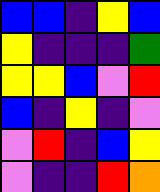[["blue", "blue", "indigo", "yellow", "blue"], ["yellow", "indigo", "indigo", "indigo", "green"], ["yellow", "yellow", "blue", "violet", "red"], ["blue", "indigo", "yellow", "indigo", "violet"], ["violet", "red", "indigo", "blue", "yellow"], ["violet", "indigo", "indigo", "red", "orange"]]